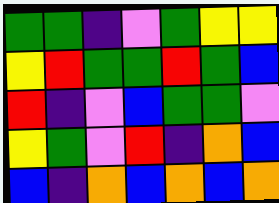[["green", "green", "indigo", "violet", "green", "yellow", "yellow"], ["yellow", "red", "green", "green", "red", "green", "blue"], ["red", "indigo", "violet", "blue", "green", "green", "violet"], ["yellow", "green", "violet", "red", "indigo", "orange", "blue"], ["blue", "indigo", "orange", "blue", "orange", "blue", "orange"]]